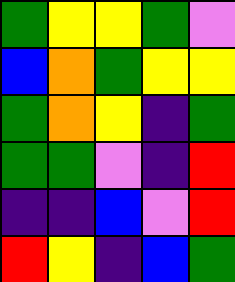[["green", "yellow", "yellow", "green", "violet"], ["blue", "orange", "green", "yellow", "yellow"], ["green", "orange", "yellow", "indigo", "green"], ["green", "green", "violet", "indigo", "red"], ["indigo", "indigo", "blue", "violet", "red"], ["red", "yellow", "indigo", "blue", "green"]]